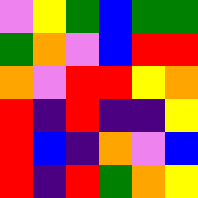[["violet", "yellow", "green", "blue", "green", "green"], ["green", "orange", "violet", "blue", "red", "red"], ["orange", "violet", "red", "red", "yellow", "orange"], ["red", "indigo", "red", "indigo", "indigo", "yellow"], ["red", "blue", "indigo", "orange", "violet", "blue"], ["red", "indigo", "red", "green", "orange", "yellow"]]